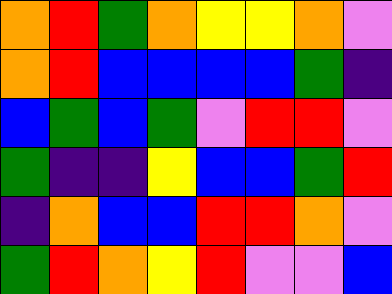[["orange", "red", "green", "orange", "yellow", "yellow", "orange", "violet"], ["orange", "red", "blue", "blue", "blue", "blue", "green", "indigo"], ["blue", "green", "blue", "green", "violet", "red", "red", "violet"], ["green", "indigo", "indigo", "yellow", "blue", "blue", "green", "red"], ["indigo", "orange", "blue", "blue", "red", "red", "orange", "violet"], ["green", "red", "orange", "yellow", "red", "violet", "violet", "blue"]]